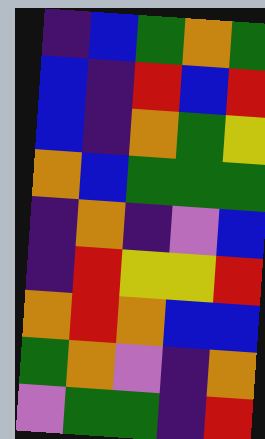[["indigo", "blue", "green", "orange", "green"], ["blue", "indigo", "red", "blue", "red"], ["blue", "indigo", "orange", "green", "yellow"], ["orange", "blue", "green", "green", "green"], ["indigo", "orange", "indigo", "violet", "blue"], ["indigo", "red", "yellow", "yellow", "red"], ["orange", "red", "orange", "blue", "blue"], ["green", "orange", "violet", "indigo", "orange"], ["violet", "green", "green", "indigo", "red"]]